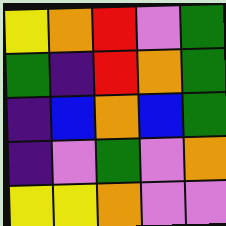[["yellow", "orange", "red", "violet", "green"], ["green", "indigo", "red", "orange", "green"], ["indigo", "blue", "orange", "blue", "green"], ["indigo", "violet", "green", "violet", "orange"], ["yellow", "yellow", "orange", "violet", "violet"]]